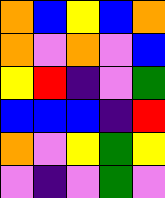[["orange", "blue", "yellow", "blue", "orange"], ["orange", "violet", "orange", "violet", "blue"], ["yellow", "red", "indigo", "violet", "green"], ["blue", "blue", "blue", "indigo", "red"], ["orange", "violet", "yellow", "green", "yellow"], ["violet", "indigo", "violet", "green", "violet"]]